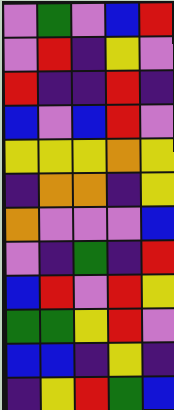[["violet", "green", "violet", "blue", "red"], ["violet", "red", "indigo", "yellow", "violet"], ["red", "indigo", "indigo", "red", "indigo"], ["blue", "violet", "blue", "red", "violet"], ["yellow", "yellow", "yellow", "orange", "yellow"], ["indigo", "orange", "orange", "indigo", "yellow"], ["orange", "violet", "violet", "violet", "blue"], ["violet", "indigo", "green", "indigo", "red"], ["blue", "red", "violet", "red", "yellow"], ["green", "green", "yellow", "red", "violet"], ["blue", "blue", "indigo", "yellow", "indigo"], ["indigo", "yellow", "red", "green", "blue"]]